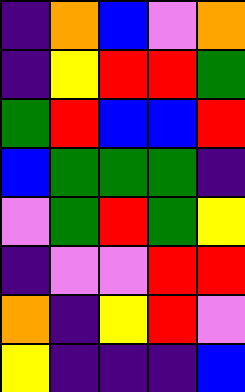[["indigo", "orange", "blue", "violet", "orange"], ["indigo", "yellow", "red", "red", "green"], ["green", "red", "blue", "blue", "red"], ["blue", "green", "green", "green", "indigo"], ["violet", "green", "red", "green", "yellow"], ["indigo", "violet", "violet", "red", "red"], ["orange", "indigo", "yellow", "red", "violet"], ["yellow", "indigo", "indigo", "indigo", "blue"]]